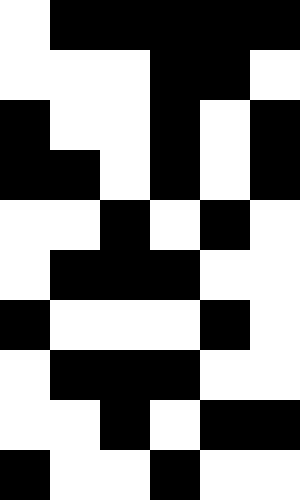[["white", "black", "black", "black", "black", "black"], ["white", "white", "white", "black", "black", "white"], ["black", "white", "white", "black", "white", "black"], ["black", "black", "white", "black", "white", "black"], ["white", "white", "black", "white", "black", "white"], ["white", "black", "black", "black", "white", "white"], ["black", "white", "white", "white", "black", "white"], ["white", "black", "black", "black", "white", "white"], ["white", "white", "black", "white", "black", "black"], ["black", "white", "white", "black", "white", "white"]]